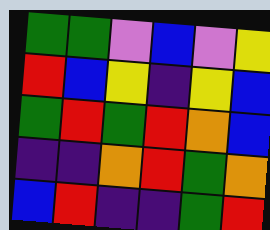[["green", "green", "violet", "blue", "violet", "yellow"], ["red", "blue", "yellow", "indigo", "yellow", "blue"], ["green", "red", "green", "red", "orange", "blue"], ["indigo", "indigo", "orange", "red", "green", "orange"], ["blue", "red", "indigo", "indigo", "green", "red"]]